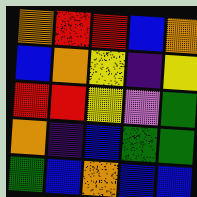[["orange", "red", "red", "blue", "orange"], ["blue", "orange", "yellow", "indigo", "yellow"], ["red", "red", "yellow", "violet", "green"], ["orange", "indigo", "blue", "green", "green"], ["green", "blue", "orange", "blue", "blue"]]